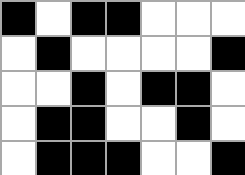[["black", "white", "black", "black", "white", "white", "white"], ["white", "black", "white", "white", "white", "white", "black"], ["white", "white", "black", "white", "black", "black", "white"], ["white", "black", "black", "white", "white", "black", "white"], ["white", "black", "black", "black", "white", "white", "black"]]